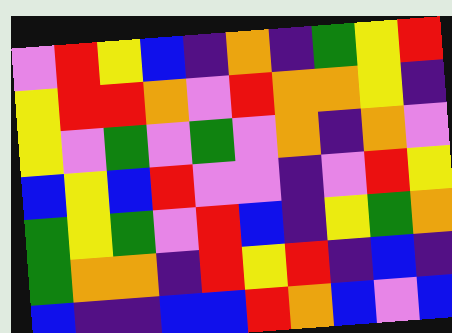[["violet", "red", "yellow", "blue", "indigo", "orange", "indigo", "green", "yellow", "red"], ["yellow", "red", "red", "orange", "violet", "red", "orange", "orange", "yellow", "indigo"], ["yellow", "violet", "green", "violet", "green", "violet", "orange", "indigo", "orange", "violet"], ["blue", "yellow", "blue", "red", "violet", "violet", "indigo", "violet", "red", "yellow"], ["green", "yellow", "green", "violet", "red", "blue", "indigo", "yellow", "green", "orange"], ["green", "orange", "orange", "indigo", "red", "yellow", "red", "indigo", "blue", "indigo"], ["blue", "indigo", "indigo", "blue", "blue", "red", "orange", "blue", "violet", "blue"]]